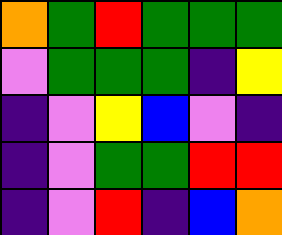[["orange", "green", "red", "green", "green", "green"], ["violet", "green", "green", "green", "indigo", "yellow"], ["indigo", "violet", "yellow", "blue", "violet", "indigo"], ["indigo", "violet", "green", "green", "red", "red"], ["indigo", "violet", "red", "indigo", "blue", "orange"]]